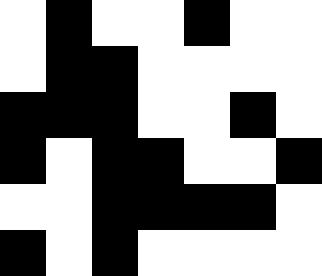[["white", "black", "white", "white", "black", "white", "white"], ["white", "black", "black", "white", "white", "white", "white"], ["black", "black", "black", "white", "white", "black", "white"], ["black", "white", "black", "black", "white", "white", "black"], ["white", "white", "black", "black", "black", "black", "white"], ["black", "white", "black", "white", "white", "white", "white"]]